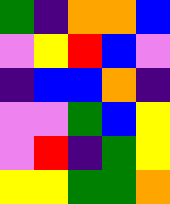[["green", "indigo", "orange", "orange", "blue"], ["violet", "yellow", "red", "blue", "violet"], ["indigo", "blue", "blue", "orange", "indigo"], ["violet", "violet", "green", "blue", "yellow"], ["violet", "red", "indigo", "green", "yellow"], ["yellow", "yellow", "green", "green", "orange"]]